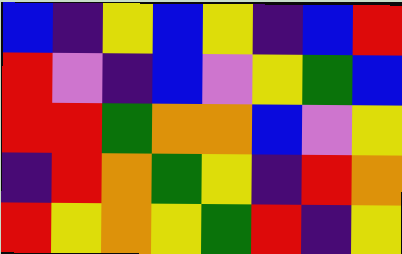[["blue", "indigo", "yellow", "blue", "yellow", "indigo", "blue", "red"], ["red", "violet", "indigo", "blue", "violet", "yellow", "green", "blue"], ["red", "red", "green", "orange", "orange", "blue", "violet", "yellow"], ["indigo", "red", "orange", "green", "yellow", "indigo", "red", "orange"], ["red", "yellow", "orange", "yellow", "green", "red", "indigo", "yellow"]]